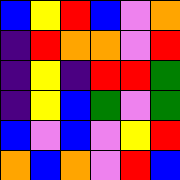[["blue", "yellow", "red", "blue", "violet", "orange"], ["indigo", "red", "orange", "orange", "violet", "red"], ["indigo", "yellow", "indigo", "red", "red", "green"], ["indigo", "yellow", "blue", "green", "violet", "green"], ["blue", "violet", "blue", "violet", "yellow", "red"], ["orange", "blue", "orange", "violet", "red", "blue"]]